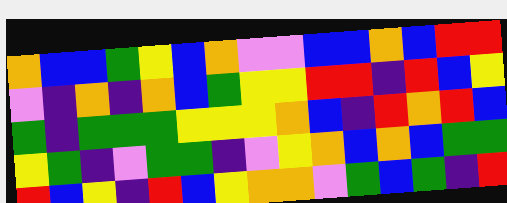[["orange", "blue", "blue", "green", "yellow", "blue", "orange", "violet", "violet", "blue", "blue", "orange", "blue", "red", "red"], ["violet", "indigo", "orange", "indigo", "orange", "blue", "green", "yellow", "yellow", "red", "red", "indigo", "red", "blue", "yellow"], ["green", "indigo", "green", "green", "green", "yellow", "yellow", "yellow", "orange", "blue", "indigo", "red", "orange", "red", "blue"], ["yellow", "green", "indigo", "violet", "green", "green", "indigo", "violet", "yellow", "orange", "blue", "orange", "blue", "green", "green"], ["red", "blue", "yellow", "indigo", "red", "blue", "yellow", "orange", "orange", "violet", "green", "blue", "green", "indigo", "red"]]